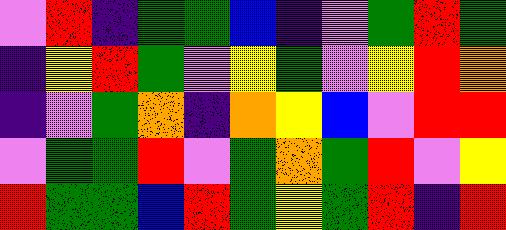[["violet", "red", "indigo", "green", "green", "blue", "indigo", "violet", "green", "red", "green"], ["indigo", "yellow", "red", "green", "violet", "yellow", "green", "violet", "yellow", "red", "orange"], ["indigo", "violet", "green", "orange", "indigo", "orange", "yellow", "blue", "violet", "red", "red"], ["violet", "green", "green", "red", "violet", "green", "orange", "green", "red", "violet", "yellow"], ["red", "green", "green", "blue", "red", "green", "yellow", "green", "red", "indigo", "red"]]